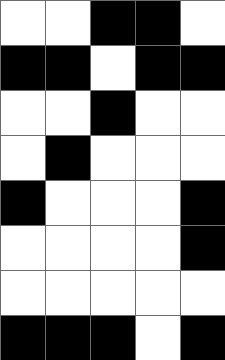[["white", "white", "black", "black", "white"], ["black", "black", "white", "black", "black"], ["white", "white", "black", "white", "white"], ["white", "black", "white", "white", "white"], ["black", "white", "white", "white", "black"], ["white", "white", "white", "white", "black"], ["white", "white", "white", "white", "white"], ["black", "black", "black", "white", "black"]]